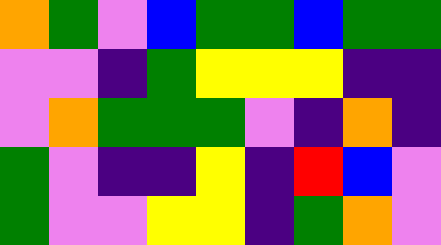[["orange", "green", "violet", "blue", "green", "green", "blue", "green", "green"], ["violet", "violet", "indigo", "green", "yellow", "yellow", "yellow", "indigo", "indigo"], ["violet", "orange", "green", "green", "green", "violet", "indigo", "orange", "indigo"], ["green", "violet", "indigo", "indigo", "yellow", "indigo", "red", "blue", "violet"], ["green", "violet", "violet", "yellow", "yellow", "indigo", "green", "orange", "violet"]]